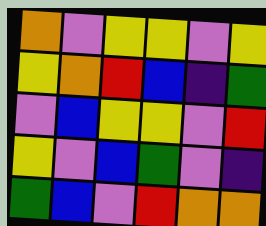[["orange", "violet", "yellow", "yellow", "violet", "yellow"], ["yellow", "orange", "red", "blue", "indigo", "green"], ["violet", "blue", "yellow", "yellow", "violet", "red"], ["yellow", "violet", "blue", "green", "violet", "indigo"], ["green", "blue", "violet", "red", "orange", "orange"]]